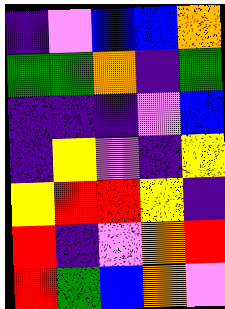[["indigo", "violet", "blue", "blue", "orange"], ["green", "green", "orange", "indigo", "green"], ["indigo", "indigo", "indigo", "violet", "blue"], ["indigo", "yellow", "violet", "indigo", "yellow"], ["yellow", "red", "red", "yellow", "indigo"], ["red", "indigo", "violet", "orange", "red"], ["red", "green", "blue", "orange", "violet"]]